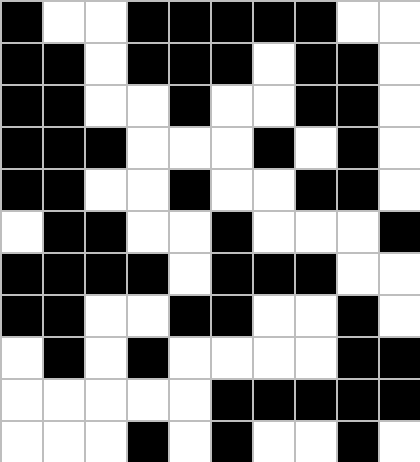[["black", "white", "white", "black", "black", "black", "black", "black", "white", "white"], ["black", "black", "white", "black", "black", "black", "white", "black", "black", "white"], ["black", "black", "white", "white", "black", "white", "white", "black", "black", "white"], ["black", "black", "black", "white", "white", "white", "black", "white", "black", "white"], ["black", "black", "white", "white", "black", "white", "white", "black", "black", "white"], ["white", "black", "black", "white", "white", "black", "white", "white", "white", "black"], ["black", "black", "black", "black", "white", "black", "black", "black", "white", "white"], ["black", "black", "white", "white", "black", "black", "white", "white", "black", "white"], ["white", "black", "white", "black", "white", "white", "white", "white", "black", "black"], ["white", "white", "white", "white", "white", "black", "black", "black", "black", "black"], ["white", "white", "white", "black", "white", "black", "white", "white", "black", "white"]]